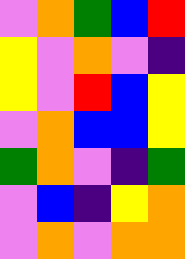[["violet", "orange", "green", "blue", "red"], ["yellow", "violet", "orange", "violet", "indigo"], ["yellow", "violet", "red", "blue", "yellow"], ["violet", "orange", "blue", "blue", "yellow"], ["green", "orange", "violet", "indigo", "green"], ["violet", "blue", "indigo", "yellow", "orange"], ["violet", "orange", "violet", "orange", "orange"]]